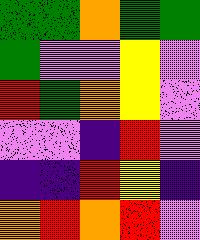[["green", "green", "orange", "green", "green"], ["green", "violet", "violet", "yellow", "violet"], ["red", "green", "orange", "yellow", "violet"], ["violet", "violet", "indigo", "red", "violet"], ["indigo", "indigo", "red", "yellow", "indigo"], ["orange", "red", "orange", "red", "violet"]]